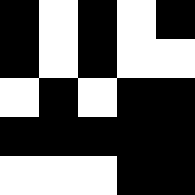[["black", "white", "black", "white", "black"], ["black", "white", "black", "white", "white"], ["white", "black", "white", "black", "black"], ["black", "black", "black", "black", "black"], ["white", "white", "white", "black", "black"]]